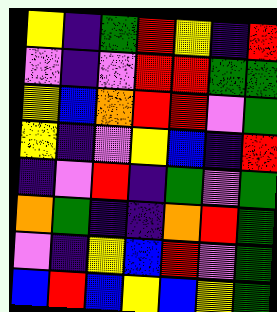[["yellow", "indigo", "green", "red", "yellow", "indigo", "red"], ["violet", "indigo", "violet", "red", "red", "green", "green"], ["yellow", "blue", "orange", "red", "red", "violet", "green"], ["yellow", "indigo", "violet", "yellow", "blue", "indigo", "red"], ["indigo", "violet", "red", "indigo", "green", "violet", "green"], ["orange", "green", "indigo", "indigo", "orange", "red", "green"], ["violet", "indigo", "yellow", "blue", "red", "violet", "green"], ["blue", "red", "blue", "yellow", "blue", "yellow", "green"]]